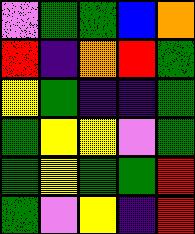[["violet", "green", "green", "blue", "orange"], ["red", "indigo", "orange", "red", "green"], ["yellow", "green", "indigo", "indigo", "green"], ["green", "yellow", "yellow", "violet", "green"], ["green", "yellow", "green", "green", "red"], ["green", "violet", "yellow", "indigo", "red"]]